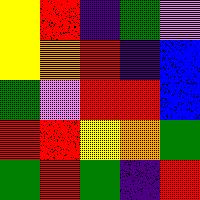[["yellow", "red", "indigo", "green", "violet"], ["yellow", "orange", "red", "indigo", "blue"], ["green", "violet", "red", "red", "blue"], ["red", "red", "yellow", "orange", "green"], ["green", "red", "green", "indigo", "red"]]